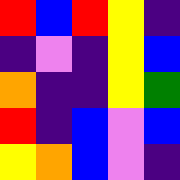[["red", "blue", "red", "yellow", "indigo"], ["indigo", "violet", "indigo", "yellow", "blue"], ["orange", "indigo", "indigo", "yellow", "green"], ["red", "indigo", "blue", "violet", "blue"], ["yellow", "orange", "blue", "violet", "indigo"]]